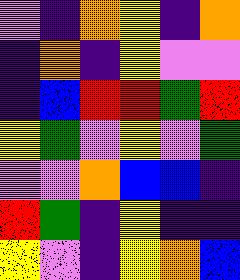[["violet", "indigo", "orange", "yellow", "indigo", "orange"], ["indigo", "orange", "indigo", "yellow", "violet", "violet"], ["indigo", "blue", "red", "red", "green", "red"], ["yellow", "green", "violet", "yellow", "violet", "green"], ["violet", "violet", "orange", "blue", "blue", "indigo"], ["red", "green", "indigo", "yellow", "indigo", "indigo"], ["yellow", "violet", "indigo", "yellow", "orange", "blue"]]